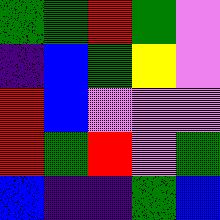[["green", "green", "red", "green", "violet"], ["indigo", "blue", "green", "yellow", "violet"], ["red", "blue", "violet", "violet", "violet"], ["red", "green", "red", "violet", "green"], ["blue", "indigo", "indigo", "green", "blue"]]